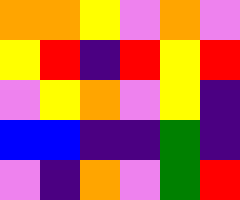[["orange", "orange", "yellow", "violet", "orange", "violet"], ["yellow", "red", "indigo", "red", "yellow", "red"], ["violet", "yellow", "orange", "violet", "yellow", "indigo"], ["blue", "blue", "indigo", "indigo", "green", "indigo"], ["violet", "indigo", "orange", "violet", "green", "red"]]